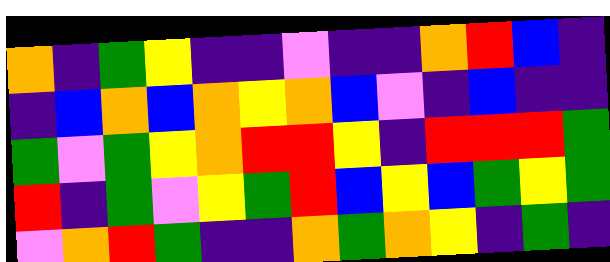[["orange", "indigo", "green", "yellow", "indigo", "indigo", "violet", "indigo", "indigo", "orange", "red", "blue", "indigo"], ["indigo", "blue", "orange", "blue", "orange", "yellow", "orange", "blue", "violet", "indigo", "blue", "indigo", "indigo"], ["green", "violet", "green", "yellow", "orange", "red", "red", "yellow", "indigo", "red", "red", "red", "green"], ["red", "indigo", "green", "violet", "yellow", "green", "red", "blue", "yellow", "blue", "green", "yellow", "green"], ["violet", "orange", "red", "green", "indigo", "indigo", "orange", "green", "orange", "yellow", "indigo", "green", "indigo"]]